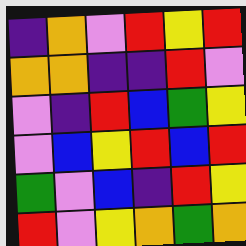[["indigo", "orange", "violet", "red", "yellow", "red"], ["orange", "orange", "indigo", "indigo", "red", "violet"], ["violet", "indigo", "red", "blue", "green", "yellow"], ["violet", "blue", "yellow", "red", "blue", "red"], ["green", "violet", "blue", "indigo", "red", "yellow"], ["red", "violet", "yellow", "orange", "green", "orange"]]